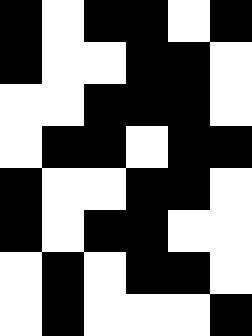[["black", "white", "black", "black", "white", "black"], ["black", "white", "white", "black", "black", "white"], ["white", "white", "black", "black", "black", "white"], ["white", "black", "black", "white", "black", "black"], ["black", "white", "white", "black", "black", "white"], ["black", "white", "black", "black", "white", "white"], ["white", "black", "white", "black", "black", "white"], ["white", "black", "white", "white", "white", "black"]]